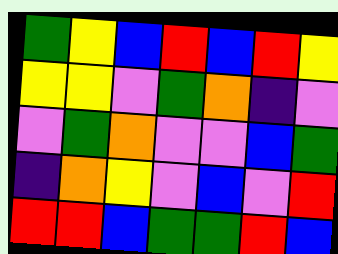[["green", "yellow", "blue", "red", "blue", "red", "yellow"], ["yellow", "yellow", "violet", "green", "orange", "indigo", "violet"], ["violet", "green", "orange", "violet", "violet", "blue", "green"], ["indigo", "orange", "yellow", "violet", "blue", "violet", "red"], ["red", "red", "blue", "green", "green", "red", "blue"]]